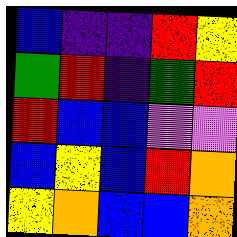[["blue", "indigo", "indigo", "red", "yellow"], ["green", "red", "indigo", "green", "red"], ["red", "blue", "blue", "violet", "violet"], ["blue", "yellow", "blue", "red", "orange"], ["yellow", "orange", "blue", "blue", "orange"]]